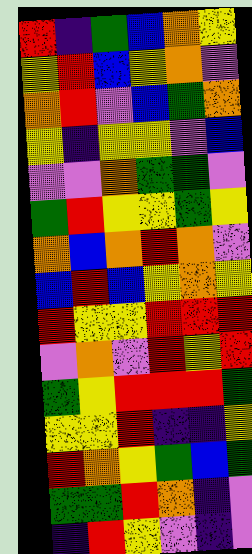[["red", "indigo", "green", "blue", "orange", "yellow"], ["yellow", "red", "blue", "yellow", "orange", "violet"], ["orange", "red", "violet", "blue", "green", "orange"], ["yellow", "indigo", "yellow", "yellow", "violet", "blue"], ["violet", "violet", "orange", "green", "green", "violet"], ["green", "red", "yellow", "yellow", "green", "yellow"], ["orange", "blue", "orange", "red", "orange", "violet"], ["blue", "red", "blue", "yellow", "orange", "yellow"], ["red", "yellow", "yellow", "red", "red", "red"], ["violet", "orange", "violet", "red", "yellow", "red"], ["green", "yellow", "red", "red", "red", "green"], ["yellow", "yellow", "red", "indigo", "indigo", "yellow"], ["red", "orange", "yellow", "green", "blue", "green"], ["green", "green", "red", "orange", "indigo", "violet"], ["indigo", "red", "yellow", "violet", "indigo", "violet"]]